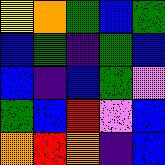[["yellow", "orange", "green", "blue", "green"], ["blue", "green", "indigo", "green", "blue"], ["blue", "indigo", "blue", "green", "violet"], ["green", "blue", "red", "violet", "blue"], ["orange", "red", "orange", "indigo", "blue"]]